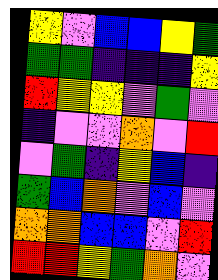[["yellow", "violet", "blue", "blue", "yellow", "green"], ["green", "green", "indigo", "indigo", "indigo", "yellow"], ["red", "yellow", "yellow", "violet", "green", "violet"], ["indigo", "violet", "violet", "orange", "violet", "red"], ["violet", "green", "indigo", "yellow", "blue", "indigo"], ["green", "blue", "orange", "violet", "blue", "violet"], ["orange", "orange", "blue", "blue", "violet", "red"], ["red", "red", "yellow", "green", "orange", "violet"]]